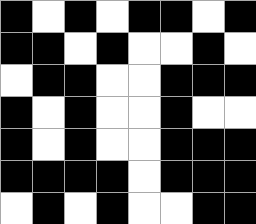[["black", "white", "black", "white", "black", "black", "white", "black"], ["black", "black", "white", "black", "white", "white", "black", "white"], ["white", "black", "black", "white", "white", "black", "black", "black"], ["black", "white", "black", "white", "white", "black", "white", "white"], ["black", "white", "black", "white", "white", "black", "black", "black"], ["black", "black", "black", "black", "white", "black", "black", "black"], ["white", "black", "white", "black", "white", "white", "black", "black"]]